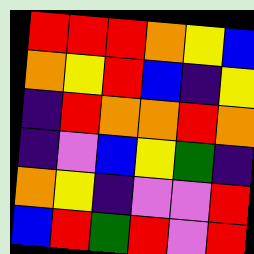[["red", "red", "red", "orange", "yellow", "blue"], ["orange", "yellow", "red", "blue", "indigo", "yellow"], ["indigo", "red", "orange", "orange", "red", "orange"], ["indigo", "violet", "blue", "yellow", "green", "indigo"], ["orange", "yellow", "indigo", "violet", "violet", "red"], ["blue", "red", "green", "red", "violet", "red"]]